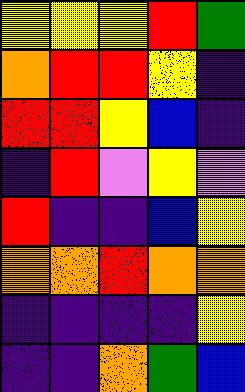[["yellow", "yellow", "yellow", "red", "green"], ["orange", "red", "red", "yellow", "indigo"], ["red", "red", "yellow", "blue", "indigo"], ["indigo", "red", "violet", "yellow", "violet"], ["red", "indigo", "indigo", "blue", "yellow"], ["orange", "orange", "red", "orange", "orange"], ["indigo", "indigo", "indigo", "indigo", "yellow"], ["indigo", "indigo", "orange", "green", "blue"]]